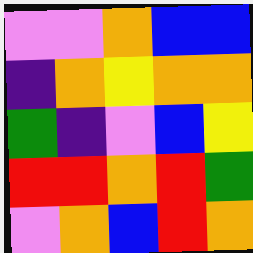[["violet", "violet", "orange", "blue", "blue"], ["indigo", "orange", "yellow", "orange", "orange"], ["green", "indigo", "violet", "blue", "yellow"], ["red", "red", "orange", "red", "green"], ["violet", "orange", "blue", "red", "orange"]]